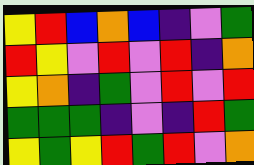[["yellow", "red", "blue", "orange", "blue", "indigo", "violet", "green"], ["red", "yellow", "violet", "red", "violet", "red", "indigo", "orange"], ["yellow", "orange", "indigo", "green", "violet", "red", "violet", "red"], ["green", "green", "green", "indigo", "violet", "indigo", "red", "green"], ["yellow", "green", "yellow", "red", "green", "red", "violet", "orange"]]